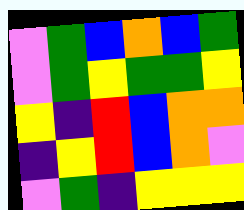[["violet", "green", "blue", "orange", "blue", "green"], ["violet", "green", "yellow", "green", "green", "yellow"], ["yellow", "indigo", "red", "blue", "orange", "orange"], ["indigo", "yellow", "red", "blue", "orange", "violet"], ["violet", "green", "indigo", "yellow", "yellow", "yellow"]]